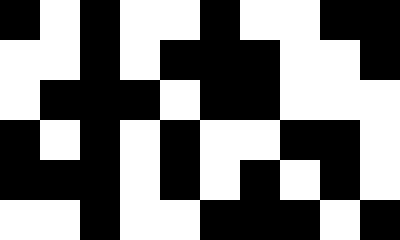[["black", "white", "black", "white", "white", "black", "white", "white", "black", "black"], ["white", "white", "black", "white", "black", "black", "black", "white", "white", "black"], ["white", "black", "black", "black", "white", "black", "black", "white", "white", "white"], ["black", "white", "black", "white", "black", "white", "white", "black", "black", "white"], ["black", "black", "black", "white", "black", "white", "black", "white", "black", "white"], ["white", "white", "black", "white", "white", "black", "black", "black", "white", "black"]]